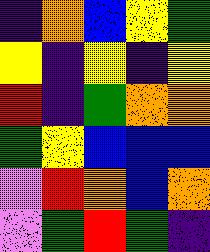[["indigo", "orange", "blue", "yellow", "green"], ["yellow", "indigo", "yellow", "indigo", "yellow"], ["red", "indigo", "green", "orange", "orange"], ["green", "yellow", "blue", "blue", "blue"], ["violet", "red", "orange", "blue", "orange"], ["violet", "green", "red", "green", "indigo"]]